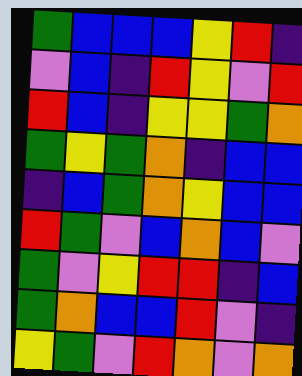[["green", "blue", "blue", "blue", "yellow", "red", "indigo"], ["violet", "blue", "indigo", "red", "yellow", "violet", "red"], ["red", "blue", "indigo", "yellow", "yellow", "green", "orange"], ["green", "yellow", "green", "orange", "indigo", "blue", "blue"], ["indigo", "blue", "green", "orange", "yellow", "blue", "blue"], ["red", "green", "violet", "blue", "orange", "blue", "violet"], ["green", "violet", "yellow", "red", "red", "indigo", "blue"], ["green", "orange", "blue", "blue", "red", "violet", "indigo"], ["yellow", "green", "violet", "red", "orange", "violet", "orange"]]